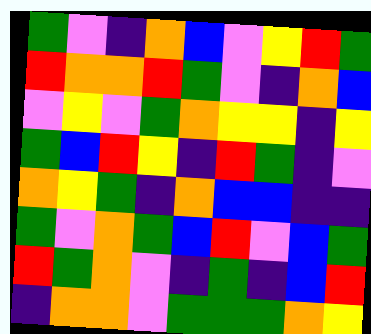[["green", "violet", "indigo", "orange", "blue", "violet", "yellow", "red", "green"], ["red", "orange", "orange", "red", "green", "violet", "indigo", "orange", "blue"], ["violet", "yellow", "violet", "green", "orange", "yellow", "yellow", "indigo", "yellow"], ["green", "blue", "red", "yellow", "indigo", "red", "green", "indigo", "violet"], ["orange", "yellow", "green", "indigo", "orange", "blue", "blue", "indigo", "indigo"], ["green", "violet", "orange", "green", "blue", "red", "violet", "blue", "green"], ["red", "green", "orange", "violet", "indigo", "green", "indigo", "blue", "red"], ["indigo", "orange", "orange", "violet", "green", "green", "green", "orange", "yellow"]]